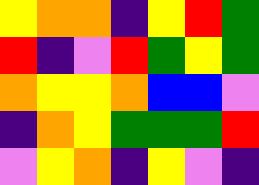[["yellow", "orange", "orange", "indigo", "yellow", "red", "green"], ["red", "indigo", "violet", "red", "green", "yellow", "green"], ["orange", "yellow", "yellow", "orange", "blue", "blue", "violet"], ["indigo", "orange", "yellow", "green", "green", "green", "red"], ["violet", "yellow", "orange", "indigo", "yellow", "violet", "indigo"]]